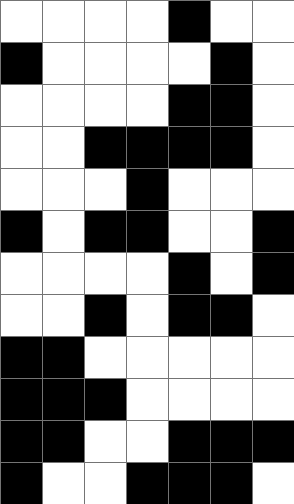[["white", "white", "white", "white", "black", "white", "white"], ["black", "white", "white", "white", "white", "black", "white"], ["white", "white", "white", "white", "black", "black", "white"], ["white", "white", "black", "black", "black", "black", "white"], ["white", "white", "white", "black", "white", "white", "white"], ["black", "white", "black", "black", "white", "white", "black"], ["white", "white", "white", "white", "black", "white", "black"], ["white", "white", "black", "white", "black", "black", "white"], ["black", "black", "white", "white", "white", "white", "white"], ["black", "black", "black", "white", "white", "white", "white"], ["black", "black", "white", "white", "black", "black", "black"], ["black", "white", "white", "black", "black", "black", "white"]]